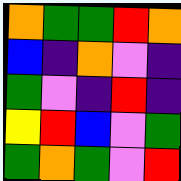[["orange", "green", "green", "red", "orange"], ["blue", "indigo", "orange", "violet", "indigo"], ["green", "violet", "indigo", "red", "indigo"], ["yellow", "red", "blue", "violet", "green"], ["green", "orange", "green", "violet", "red"]]